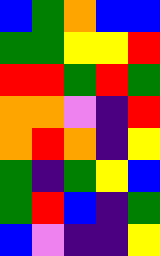[["blue", "green", "orange", "blue", "blue"], ["green", "green", "yellow", "yellow", "red"], ["red", "red", "green", "red", "green"], ["orange", "orange", "violet", "indigo", "red"], ["orange", "red", "orange", "indigo", "yellow"], ["green", "indigo", "green", "yellow", "blue"], ["green", "red", "blue", "indigo", "green"], ["blue", "violet", "indigo", "indigo", "yellow"]]